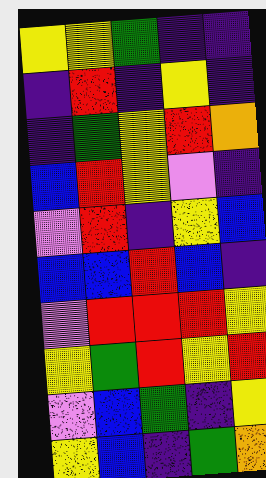[["yellow", "yellow", "green", "indigo", "indigo"], ["indigo", "red", "indigo", "yellow", "indigo"], ["indigo", "green", "yellow", "red", "orange"], ["blue", "red", "yellow", "violet", "indigo"], ["violet", "red", "indigo", "yellow", "blue"], ["blue", "blue", "red", "blue", "indigo"], ["violet", "red", "red", "red", "yellow"], ["yellow", "green", "red", "yellow", "red"], ["violet", "blue", "green", "indigo", "yellow"], ["yellow", "blue", "indigo", "green", "orange"]]